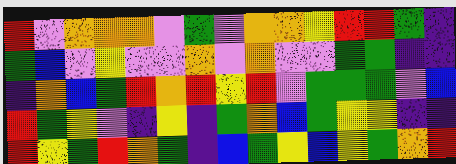[["red", "violet", "orange", "orange", "orange", "violet", "green", "violet", "orange", "orange", "yellow", "red", "red", "green", "indigo"], ["green", "blue", "violet", "yellow", "violet", "violet", "orange", "violet", "orange", "violet", "violet", "green", "green", "indigo", "indigo"], ["indigo", "orange", "blue", "green", "red", "orange", "red", "yellow", "red", "violet", "green", "green", "green", "violet", "blue"], ["red", "green", "yellow", "violet", "indigo", "yellow", "indigo", "green", "orange", "blue", "green", "yellow", "yellow", "indigo", "indigo"], ["red", "yellow", "green", "red", "orange", "green", "indigo", "blue", "green", "yellow", "blue", "yellow", "green", "orange", "red"]]